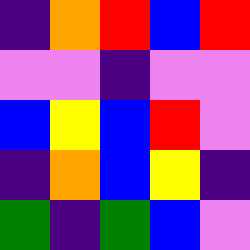[["indigo", "orange", "red", "blue", "red"], ["violet", "violet", "indigo", "violet", "violet"], ["blue", "yellow", "blue", "red", "violet"], ["indigo", "orange", "blue", "yellow", "indigo"], ["green", "indigo", "green", "blue", "violet"]]